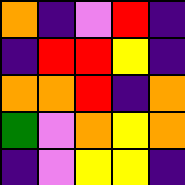[["orange", "indigo", "violet", "red", "indigo"], ["indigo", "red", "red", "yellow", "indigo"], ["orange", "orange", "red", "indigo", "orange"], ["green", "violet", "orange", "yellow", "orange"], ["indigo", "violet", "yellow", "yellow", "indigo"]]